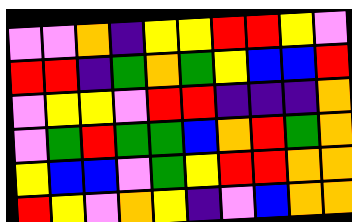[["violet", "violet", "orange", "indigo", "yellow", "yellow", "red", "red", "yellow", "violet"], ["red", "red", "indigo", "green", "orange", "green", "yellow", "blue", "blue", "red"], ["violet", "yellow", "yellow", "violet", "red", "red", "indigo", "indigo", "indigo", "orange"], ["violet", "green", "red", "green", "green", "blue", "orange", "red", "green", "orange"], ["yellow", "blue", "blue", "violet", "green", "yellow", "red", "red", "orange", "orange"], ["red", "yellow", "violet", "orange", "yellow", "indigo", "violet", "blue", "orange", "orange"]]